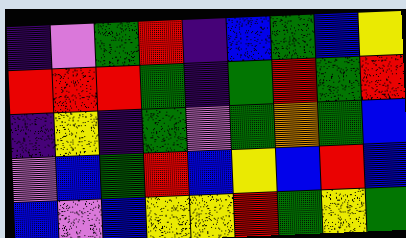[["indigo", "violet", "green", "red", "indigo", "blue", "green", "blue", "yellow"], ["red", "red", "red", "green", "indigo", "green", "red", "green", "red"], ["indigo", "yellow", "indigo", "green", "violet", "green", "orange", "green", "blue"], ["violet", "blue", "green", "red", "blue", "yellow", "blue", "red", "blue"], ["blue", "violet", "blue", "yellow", "yellow", "red", "green", "yellow", "green"]]